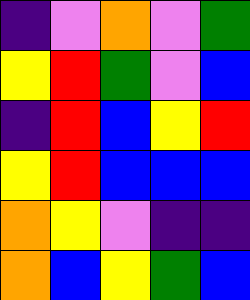[["indigo", "violet", "orange", "violet", "green"], ["yellow", "red", "green", "violet", "blue"], ["indigo", "red", "blue", "yellow", "red"], ["yellow", "red", "blue", "blue", "blue"], ["orange", "yellow", "violet", "indigo", "indigo"], ["orange", "blue", "yellow", "green", "blue"]]